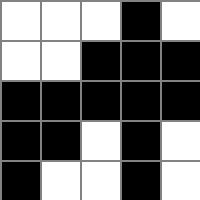[["white", "white", "white", "black", "white"], ["white", "white", "black", "black", "black"], ["black", "black", "black", "black", "black"], ["black", "black", "white", "black", "white"], ["black", "white", "white", "black", "white"]]